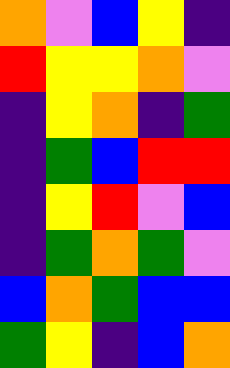[["orange", "violet", "blue", "yellow", "indigo"], ["red", "yellow", "yellow", "orange", "violet"], ["indigo", "yellow", "orange", "indigo", "green"], ["indigo", "green", "blue", "red", "red"], ["indigo", "yellow", "red", "violet", "blue"], ["indigo", "green", "orange", "green", "violet"], ["blue", "orange", "green", "blue", "blue"], ["green", "yellow", "indigo", "blue", "orange"]]